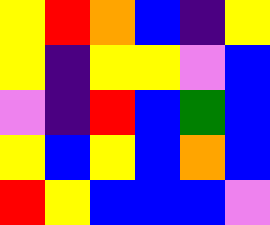[["yellow", "red", "orange", "blue", "indigo", "yellow"], ["yellow", "indigo", "yellow", "yellow", "violet", "blue"], ["violet", "indigo", "red", "blue", "green", "blue"], ["yellow", "blue", "yellow", "blue", "orange", "blue"], ["red", "yellow", "blue", "blue", "blue", "violet"]]